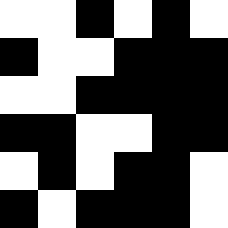[["white", "white", "black", "white", "black", "white"], ["black", "white", "white", "black", "black", "black"], ["white", "white", "black", "black", "black", "black"], ["black", "black", "white", "white", "black", "black"], ["white", "black", "white", "black", "black", "white"], ["black", "white", "black", "black", "black", "white"]]